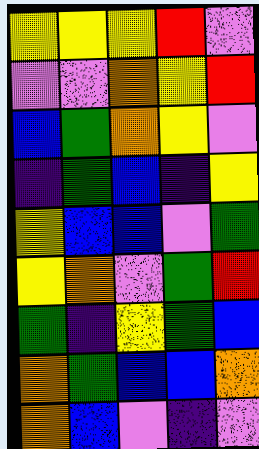[["yellow", "yellow", "yellow", "red", "violet"], ["violet", "violet", "orange", "yellow", "red"], ["blue", "green", "orange", "yellow", "violet"], ["indigo", "green", "blue", "indigo", "yellow"], ["yellow", "blue", "blue", "violet", "green"], ["yellow", "orange", "violet", "green", "red"], ["green", "indigo", "yellow", "green", "blue"], ["orange", "green", "blue", "blue", "orange"], ["orange", "blue", "violet", "indigo", "violet"]]